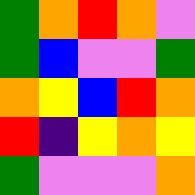[["green", "orange", "red", "orange", "violet"], ["green", "blue", "violet", "violet", "green"], ["orange", "yellow", "blue", "red", "orange"], ["red", "indigo", "yellow", "orange", "yellow"], ["green", "violet", "violet", "violet", "orange"]]